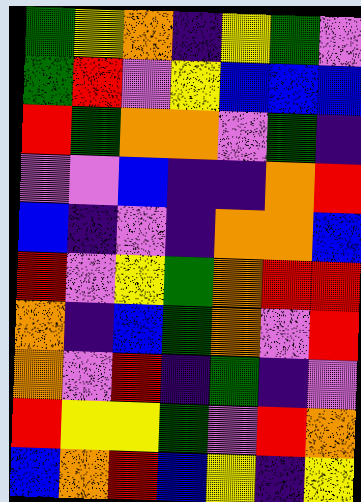[["green", "yellow", "orange", "indigo", "yellow", "green", "violet"], ["green", "red", "violet", "yellow", "blue", "blue", "blue"], ["red", "green", "orange", "orange", "violet", "green", "indigo"], ["violet", "violet", "blue", "indigo", "indigo", "orange", "red"], ["blue", "indigo", "violet", "indigo", "orange", "orange", "blue"], ["red", "violet", "yellow", "green", "orange", "red", "red"], ["orange", "indigo", "blue", "green", "orange", "violet", "red"], ["orange", "violet", "red", "indigo", "green", "indigo", "violet"], ["red", "yellow", "yellow", "green", "violet", "red", "orange"], ["blue", "orange", "red", "blue", "yellow", "indigo", "yellow"]]